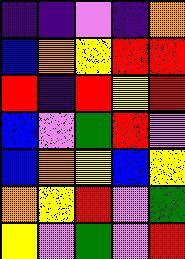[["indigo", "indigo", "violet", "indigo", "orange"], ["blue", "orange", "yellow", "red", "red"], ["red", "indigo", "red", "yellow", "red"], ["blue", "violet", "green", "red", "violet"], ["blue", "orange", "yellow", "blue", "yellow"], ["orange", "yellow", "red", "violet", "green"], ["yellow", "violet", "green", "violet", "red"]]